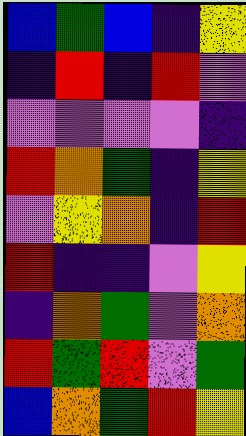[["blue", "green", "blue", "indigo", "yellow"], ["indigo", "red", "indigo", "red", "violet"], ["violet", "violet", "violet", "violet", "indigo"], ["red", "orange", "green", "indigo", "yellow"], ["violet", "yellow", "orange", "indigo", "red"], ["red", "indigo", "indigo", "violet", "yellow"], ["indigo", "orange", "green", "violet", "orange"], ["red", "green", "red", "violet", "green"], ["blue", "orange", "green", "red", "yellow"]]